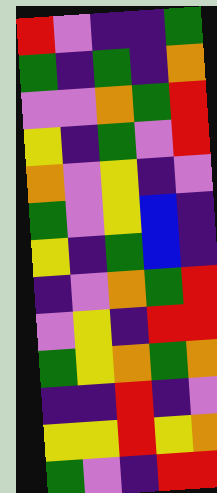[["red", "violet", "indigo", "indigo", "green"], ["green", "indigo", "green", "indigo", "orange"], ["violet", "violet", "orange", "green", "red"], ["yellow", "indigo", "green", "violet", "red"], ["orange", "violet", "yellow", "indigo", "violet"], ["green", "violet", "yellow", "blue", "indigo"], ["yellow", "indigo", "green", "blue", "indigo"], ["indigo", "violet", "orange", "green", "red"], ["violet", "yellow", "indigo", "red", "red"], ["green", "yellow", "orange", "green", "orange"], ["indigo", "indigo", "red", "indigo", "violet"], ["yellow", "yellow", "red", "yellow", "orange"], ["green", "violet", "indigo", "red", "red"]]